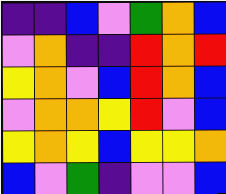[["indigo", "indigo", "blue", "violet", "green", "orange", "blue"], ["violet", "orange", "indigo", "indigo", "red", "orange", "red"], ["yellow", "orange", "violet", "blue", "red", "orange", "blue"], ["violet", "orange", "orange", "yellow", "red", "violet", "blue"], ["yellow", "orange", "yellow", "blue", "yellow", "yellow", "orange"], ["blue", "violet", "green", "indigo", "violet", "violet", "blue"]]